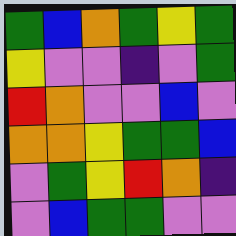[["green", "blue", "orange", "green", "yellow", "green"], ["yellow", "violet", "violet", "indigo", "violet", "green"], ["red", "orange", "violet", "violet", "blue", "violet"], ["orange", "orange", "yellow", "green", "green", "blue"], ["violet", "green", "yellow", "red", "orange", "indigo"], ["violet", "blue", "green", "green", "violet", "violet"]]